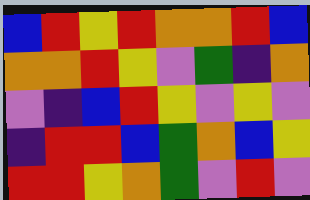[["blue", "red", "yellow", "red", "orange", "orange", "red", "blue"], ["orange", "orange", "red", "yellow", "violet", "green", "indigo", "orange"], ["violet", "indigo", "blue", "red", "yellow", "violet", "yellow", "violet"], ["indigo", "red", "red", "blue", "green", "orange", "blue", "yellow"], ["red", "red", "yellow", "orange", "green", "violet", "red", "violet"]]